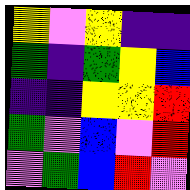[["yellow", "violet", "yellow", "indigo", "indigo"], ["green", "indigo", "green", "yellow", "blue"], ["indigo", "indigo", "yellow", "yellow", "red"], ["green", "violet", "blue", "violet", "red"], ["violet", "green", "blue", "red", "violet"]]